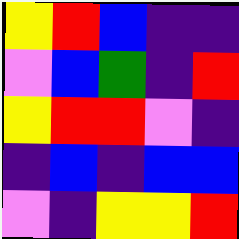[["yellow", "red", "blue", "indigo", "indigo"], ["violet", "blue", "green", "indigo", "red"], ["yellow", "red", "red", "violet", "indigo"], ["indigo", "blue", "indigo", "blue", "blue"], ["violet", "indigo", "yellow", "yellow", "red"]]